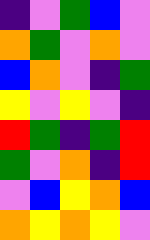[["indigo", "violet", "green", "blue", "violet"], ["orange", "green", "violet", "orange", "violet"], ["blue", "orange", "violet", "indigo", "green"], ["yellow", "violet", "yellow", "violet", "indigo"], ["red", "green", "indigo", "green", "red"], ["green", "violet", "orange", "indigo", "red"], ["violet", "blue", "yellow", "orange", "blue"], ["orange", "yellow", "orange", "yellow", "violet"]]